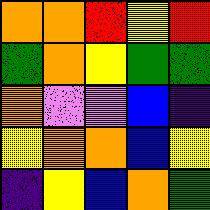[["orange", "orange", "red", "yellow", "red"], ["green", "orange", "yellow", "green", "green"], ["orange", "violet", "violet", "blue", "indigo"], ["yellow", "orange", "orange", "blue", "yellow"], ["indigo", "yellow", "blue", "orange", "green"]]